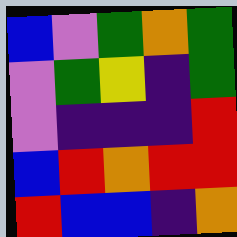[["blue", "violet", "green", "orange", "green"], ["violet", "green", "yellow", "indigo", "green"], ["violet", "indigo", "indigo", "indigo", "red"], ["blue", "red", "orange", "red", "red"], ["red", "blue", "blue", "indigo", "orange"]]